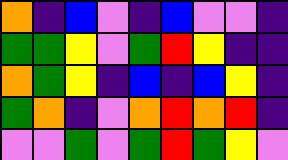[["orange", "indigo", "blue", "violet", "indigo", "blue", "violet", "violet", "indigo"], ["green", "green", "yellow", "violet", "green", "red", "yellow", "indigo", "indigo"], ["orange", "green", "yellow", "indigo", "blue", "indigo", "blue", "yellow", "indigo"], ["green", "orange", "indigo", "violet", "orange", "red", "orange", "red", "indigo"], ["violet", "violet", "green", "violet", "green", "red", "green", "yellow", "violet"]]